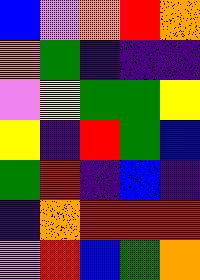[["blue", "violet", "orange", "red", "orange"], ["orange", "green", "indigo", "indigo", "indigo"], ["violet", "yellow", "green", "green", "yellow"], ["yellow", "indigo", "red", "green", "blue"], ["green", "red", "indigo", "blue", "indigo"], ["indigo", "orange", "red", "red", "red"], ["violet", "red", "blue", "green", "orange"]]